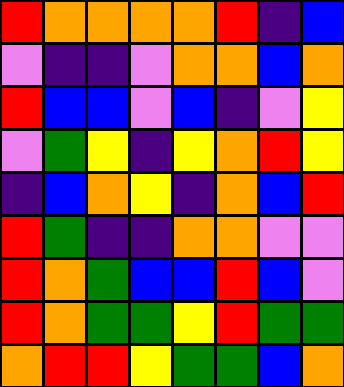[["red", "orange", "orange", "orange", "orange", "red", "indigo", "blue"], ["violet", "indigo", "indigo", "violet", "orange", "orange", "blue", "orange"], ["red", "blue", "blue", "violet", "blue", "indigo", "violet", "yellow"], ["violet", "green", "yellow", "indigo", "yellow", "orange", "red", "yellow"], ["indigo", "blue", "orange", "yellow", "indigo", "orange", "blue", "red"], ["red", "green", "indigo", "indigo", "orange", "orange", "violet", "violet"], ["red", "orange", "green", "blue", "blue", "red", "blue", "violet"], ["red", "orange", "green", "green", "yellow", "red", "green", "green"], ["orange", "red", "red", "yellow", "green", "green", "blue", "orange"]]